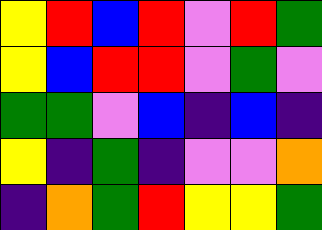[["yellow", "red", "blue", "red", "violet", "red", "green"], ["yellow", "blue", "red", "red", "violet", "green", "violet"], ["green", "green", "violet", "blue", "indigo", "blue", "indigo"], ["yellow", "indigo", "green", "indigo", "violet", "violet", "orange"], ["indigo", "orange", "green", "red", "yellow", "yellow", "green"]]